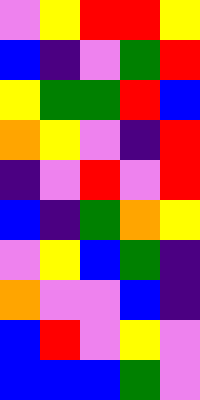[["violet", "yellow", "red", "red", "yellow"], ["blue", "indigo", "violet", "green", "red"], ["yellow", "green", "green", "red", "blue"], ["orange", "yellow", "violet", "indigo", "red"], ["indigo", "violet", "red", "violet", "red"], ["blue", "indigo", "green", "orange", "yellow"], ["violet", "yellow", "blue", "green", "indigo"], ["orange", "violet", "violet", "blue", "indigo"], ["blue", "red", "violet", "yellow", "violet"], ["blue", "blue", "blue", "green", "violet"]]